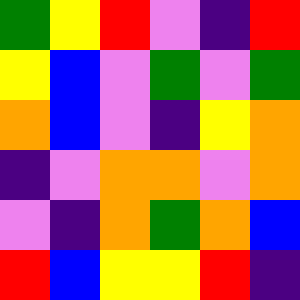[["green", "yellow", "red", "violet", "indigo", "red"], ["yellow", "blue", "violet", "green", "violet", "green"], ["orange", "blue", "violet", "indigo", "yellow", "orange"], ["indigo", "violet", "orange", "orange", "violet", "orange"], ["violet", "indigo", "orange", "green", "orange", "blue"], ["red", "blue", "yellow", "yellow", "red", "indigo"]]